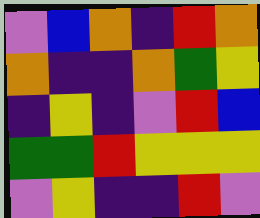[["violet", "blue", "orange", "indigo", "red", "orange"], ["orange", "indigo", "indigo", "orange", "green", "yellow"], ["indigo", "yellow", "indigo", "violet", "red", "blue"], ["green", "green", "red", "yellow", "yellow", "yellow"], ["violet", "yellow", "indigo", "indigo", "red", "violet"]]